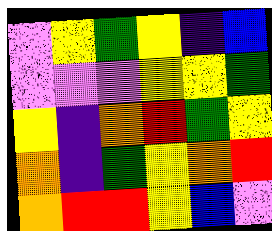[["violet", "yellow", "green", "yellow", "indigo", "blue"], ["violet", "violet", "violet", "yellow", "yellow", "green"], ["yellow", "indigo", "orange", "red", "green", "yellow"], ["orange", "indigo", "green", "yellow", "orange", "red"], ["orange", "red", "red", "yellow", "blue", "violet"]]